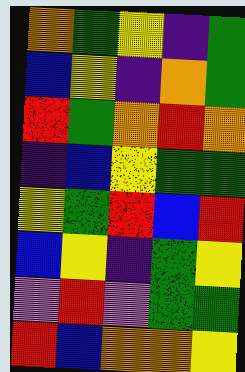[["orange", "green", "yellow", "indigo", "green"], ["blue", "yellow", "indigo", "orange", "green"], ["red", "green", "orange", "red", "orange"], ["indigo", "blue", "yellow", "green", "green"], ["yellow", "green", "red", "blue", "red"], ["blue", "yellow", "indigo", "green", "yellow"], ["violet", "red", "violet", "green", "green"], ["red", "blue", "orange", "orange", "yellow"]]